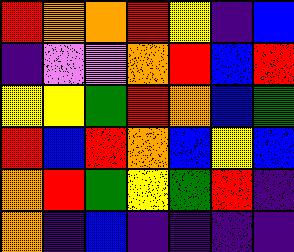[["red", "orange", "orange", "red", "yellow", "indigo", "blue"], ["indigo", "violet", "violet", "orange", "red", "blue", "red"], ["yellow", "yellow", "green", "red", "orange", "blue", "green"], ["red", "blue", "red", "orange", "blue", "yellow", "blue"], ["orange", "red", "green", "yellow", "green", "red", "indigo"], ["orange", "indigo", "blue", "indigo", "indigo", "indigo", "indigo"]]